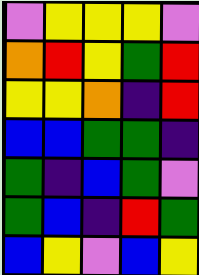[["violet", "yellow", "yellow", "yellow", "violet"], ["orange", "red", "yellow", "green", "red"], ["yellow", "yellow", "orange", "indigo", "red"], ["blue", "blue", "green", "green", "indigo"], ["green", "indigo", "blue", "green", "violet"], ["green", "blue", "indigo", "red", "green"], ["blue", "yellow", "violet", "blue", "yellow"]]